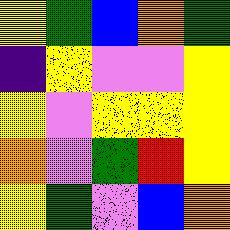[["yellow", "green", "blue", "orange", "green"], ["indigo", "yellow", "violet", "violet", "yellow"], ["yellow", "violet", "yellow", "yellow", "yellow"], ["orange", "violet", "green", "red", "yellow"], ["yellow", "green", "violet", "blue", "orange"]]